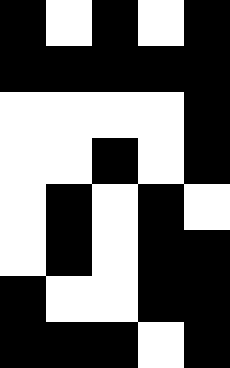[["black", "white", "black", "white", "black"], ["black", "black", "black", "black", "black"], ["white", "white", "white", "white", "black"], ["white", "white", "black", "white", "black"], ["white", "black", "white", "black", "white"], ["white", "black", "white", "black", "black"], ["black", "white", "white", "black", "black"], ["black", "black", "black", "white", "black"]]